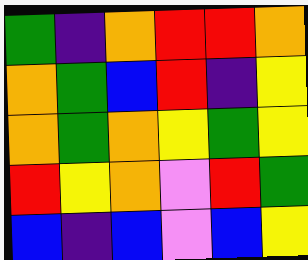[["green", "indigo", "orange", "red", "red", "orange"], ["orange", "green", "blue", "red", "indigo", "yellow"], ["orange", "green", "orange", "yellow", "green", "yellow"], ["red", "yellow", "orange", "violet", "red", "green"], ["blue", "indigo", "blue", "violet", "blue", "yellow"]]